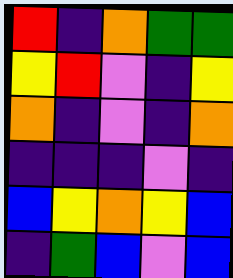[["red", "indigo", "orange", "green", "green"], ["yellow", "red", "violet", "indigo", "yellow"], ["orange", "indigo", "violet", "indigo", "orange"], ["indigo", "indigo", "indigo", "violet", "indigo"], ["blue", "yellow", "orange", "yellow", "blue"], ["indigo", "green", "blue", "violet", "blue"]]